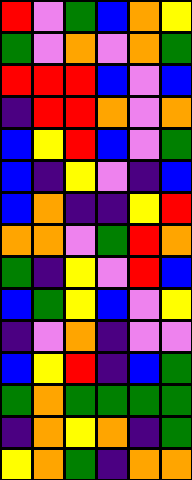[["red", "violet", "green", "blue", "orange", "yellow"], ["green", "violet", "orange", "violet", "orange", "green"], ["red", "red", "red", "blue", "violet", "blue"], ["indigo", "red", "red", "orange", "violet", "orange"], ["blue", "yellow", "red", "blue", "violet", "green"], ["blue", "indigo", "yellow", "violet", "indigo", "blue"], ["blue", "orange", "indigo", "indigo", "yellow", "red"], ["orange", "orange", "violet", "green", "red", "orange"], ["green", "indigo", "yellow", "violet", "red", "blue"], ["blue", "green", "yellow", "blue", "violet", "yellow"], ["indigo", "violet", "orange", "indigo", "violet", "violet"], ["blue", "yellow", "red", "indigo", "blue", "green"], ["green", "orange", "green", "green", "green", "green"], ["indigo", "orange", "yellow", "orange", "indigo", "green"], ["yellow", "orange", "green", "indigo", "orange", "orange"]]